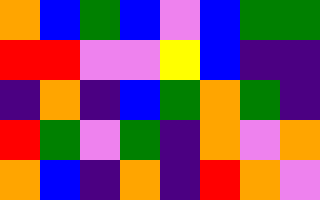[["orange", "blue", "green", "blue", "violet", "blue", "green", "green"], ["red", "red", "violet", "violet", "yellow", "blue", "indigo", "indigo"], ["indigo", "orange", "indigo", "blue", "green", "orange", "green", "indigo"], ["red", "green", "violet", "green", "indigo", "orange", "violet", "orange"], ["orange", "blue", "indigo", "orange", "indigo", "red", "orange", "violet"]]